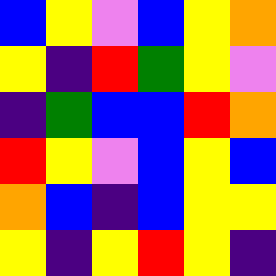[["blue", "yellow", "violet", "blue", "yellow", "orange"], ["yellow", "indigo", "red", "green", "yellow", "violet"], ["indigo", "green", "blue", "blue", "red", "orange"], ["red", "yellow", "violet", "blue", "yellow", "blue"], ["orange", "blue", "indigo", "blue", "yellow", "yellow"], ["yellow", "indigo", "yellow", "red", "yellow", "indigo"]]